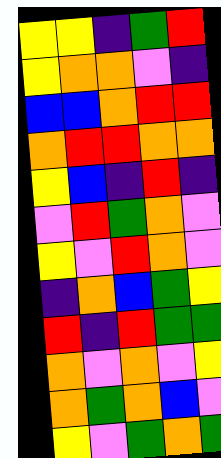[["yellow", "yellow", "indigo", "green", "red"], ["yellow", "orange", "orange", "violet", "indigo"], ["blue", "blue", "orange", "red", "red"], ["orange", "red", "red", "orange", "orange"], ["yellow", "blue", "indigo", "red", "indigo"], ["violet", "red", "green", "orange", "violet"], ["yellow", "violet", "red", "orange", "violet"], ["indigo", "orange", "blue", "green", "yellow"], ["red", "indigo", "red", "green", "green"], ["orange", "violet", "orange", "violet", "yellow"], ["orange", "green", "orange", "blue", "violet"], ["yellow", "violet", "green", "orange", "green"]]